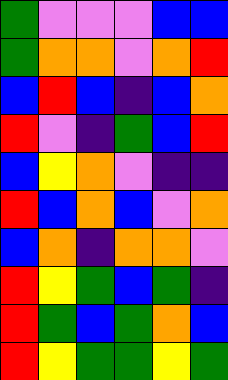[["green", "violet", "violet", "violet", "blue", "blue"], ["green", "orange", "orange", "violet", "orange", "red"], ["blue", "red", "blue", "indigo", "blue", "orange"], ["red", "violet", "indigo", "green", "blue", "red"], ["blue", "yellow", "orange", "violet", "indigo", "indigo"], ["red", "blue", "orange", "blue", "violet", "orange"], ["blue", "orange", "indigo", "orange", "orange", "violet"], ["red", "yellow", "green", "blue", "green", "indigo"], ["red", "green", "blue", "green", "orange", "blue"], ["red", "yellow", "green", "green", "yellow", "green"]]